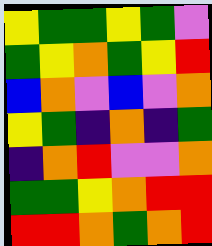[["yellow", "green", "green", "yellow", "green", "violet"], ["green", "yellow", "orange", "green", "yellow", "red"], ["blue", "orange", "violet", "blue", "violet", "orange"], ["yellow", "green", "indigo", "orange", "indigo", "green"], ["indigo", "orange", "red", "violet", "violet", "orange"], ["green", "green", "yellow", "orange", "red", "red"], ["red", "red", "orange", "green", "orange", "red"]]